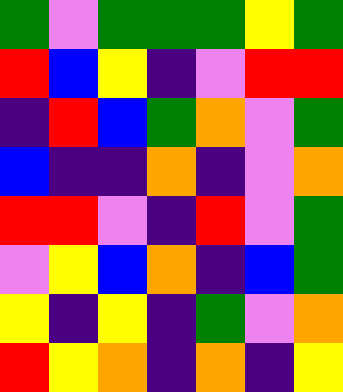[["green", "violet", "green", "green", "green", "yellow", "green"], ["red", "blue", "yellow", "indigo", "violet", "red", "red"], ["indigo", "red", "blue", "green", "orange", "violet", "green"], ["blue", "indigo", "indigo", "orange", "indigo", "violet", "orange"], ["red", "red", "violet", "indigo", "red", "violet", "green"], ["violet", "yellow", "blue", "orange", "indigo", "blue", "green"], ["yellow", "indigo", "yellow", "indigo", "green", "violet", "orange"], ["red", "yellow", "orange", "indigo", "orange", "indigo", "yellow"]]